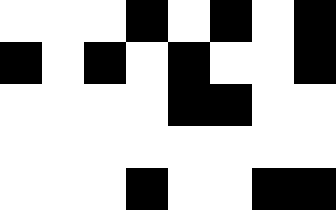[["white", "white", "white", "black", "white", "black", "white", "black"], ["black", "white", "black", "white", "black", "white", "white", "black"], ["white", "white", "white", "white", "black", "black", "white", "white"], ["white", "white", "white", "white", "white", "white", "white", "white"], ["white", "white", "white", "black", "white", "white", "black", "black"]]